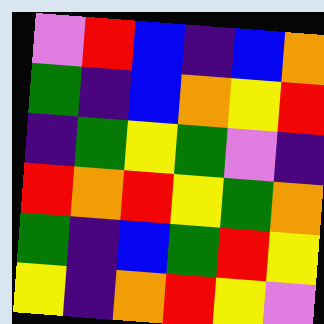[["violet", "red", "blue", "indigo", "blue", "orange"], ["green", "indigo", "blue", "orange", "yellow", "red"], ["indigo", "green", "yellow", "green", "violet", "indigo"], ["red", "orange", "red", "yellow", "green", "orange"], ["green", "indigo", "blue", "green", "red", "yellow"], ["yellow", "indigo", "orange", "red", "yellow", "violet"]]